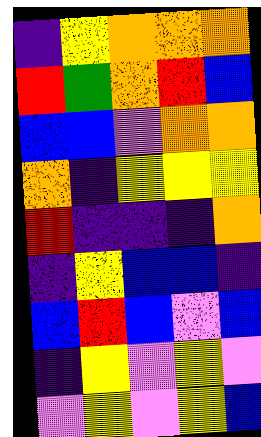[["indigo", "yellow", "orange", "orange", "orange"], ["red", "green", "orange", "red", "blue"], ["blue", "blue", "violet", "orange", "orange"], ["orange", "indigo", "yellow", "yellow", "yellow"], ["red", "indigo", "indigo", "indigo", "orange"], ["indigo", "yellow", "blue", "blue", "indigo"], ["blue", "red", "blue", "violet", "blue"], ["indigo", "yellow", "violet", "yellow", "violet"], ["violet", "yellow", "violet", "yellow", "blue"]]